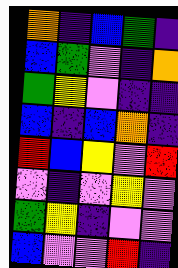[["orange", "indigo", "blue", "green", "indigo"], ["blue", "green", "violet", "indigo", "orange"], ["green", "yellow", "violet", "indigo", "indigo"], ["blue", "indigo", "blue", "orange", "indigo"], ["red", "blue", "yellow", "violet", "red"], ["violet", "indigo", "violet", "yellow", "violet"], ["green", "yellow", "indigo", "violet", "violet"], ["blue", "violet", "violet", "red", "indigo"]]